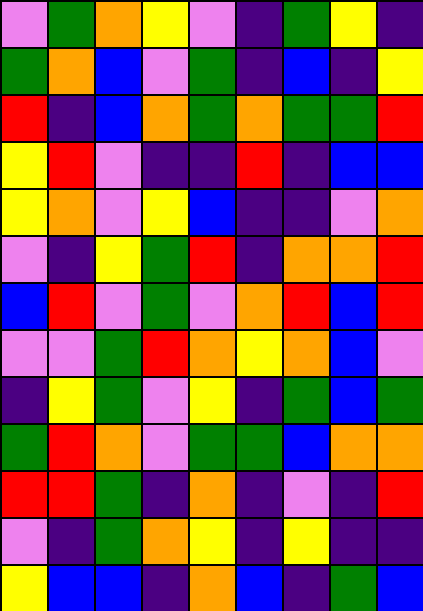[["violet", "green", "orange", "yellow", "violet", "indigo", "green", "yellow", "indigo"], ["green", "orange", "blue", "violet", "green", "indigo", "blue", "indigo", "yellow"], ["red", "indigo", "blue", "orange", "green", "orange", "green", "green", "red"], ["yellow", "red", "violet", "indigo", "indigo", "red", "indigo", "blue", "blue"], ["yellow", "orange", "violet", "yellow", "blue", "indigo", "indigo", "violet", "orange"], ["violet", "indigo", "yellow", "green", "red", "indigo", "orange", "orange", "red"], ["blue", "red", "violet", "green", "violet", "orange", "red", "blue", "red"], ["violet", "violet", "green", "red", "orange", "yellow", "orange", "blue", "violet"], ["indigo", "yellow", "green", "violet", "yellow", "indigo", "green", "blue", "green"], ["green", "red", "orange", "violet", "green", "green", "blue", "orange", "orange"], ["red", "red", "green", "indigo", "orange", "indigo", "violet", "indigo", "red"], ["violet", "indigo", "green", "orange", "yellow", "indigo", "yellow", "indigo", "indigo"], ["yellow", "blue", "blue", "indigo", "orange", "blue", "indigo", "green", "blue"]]